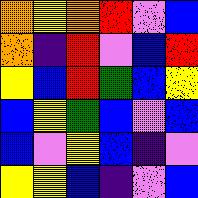[["orange", "yellow", "orange", "red", "violet", "blue"], ["orange", "indigo", "red", "violet", "blue", "red"], ["yellow", "blue", "red", "green", "blue", "yellow"], ["blue", "yellow", "green", "blue", "violet", "blue"], ["blue", "violet", "yellow", "blue", "indigo", "violet"], ["yellow", "yellow", "blue", "indigo", "violet", "blue"]]